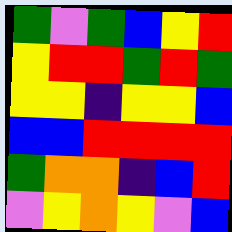[["green", "violet", "green", "blue", "yellow", "red"], ["yellow", "red", "red", "green", "red", "green"], ["yellow", "yellow", "indigo", "yellow", "yellow", "blue"], ["blue", "blue", "red", "red", "red", "red"], ["green", "orange", "orange", "indigo", "blue", "red"], ["violet", "yellow", "orange", "yellow", "violet", "blue"]]